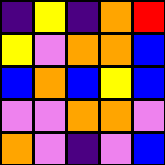[["indigo", "yellow", "indigo", "orange", "red"], ["yellow", "violet", "orange", "orange", "blue"], ["blue", "orange", "blue", "yellow", "blue"], ["violet", "violet", "orange", "orange", "violet"], ["orange", "violet", "indigo", "violet", "blue"]]